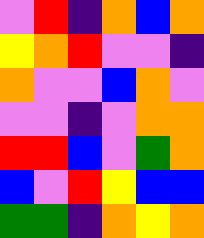[["violet", "red", "indigo", "orange", "blue", "orange"], ["yellow", "orange", "red", "violet", "violet", "indigo"], ["orange", "violet", "violet", "blue", "orange", "violet"], ["violet", "violet", "indigo", "violet", "orange", "orange"], ["red", "red", "blue", "violet", "green", "orange"], ["blue", "violet", "red", "yellow", "blue", "blue"], ["green", "green", "indigo", "orange", "yellow", "orange"]]